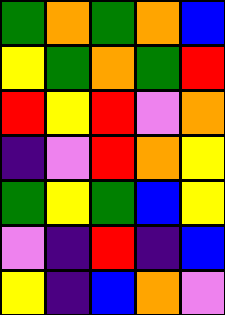[["green", "orange", "green", "orange", "blue"], ["yellow", "green", "orange", "green", "red"], ["red", "yellow", "red", "violet", "orange"], ["indigo", "violet", "red", "orange", "yellow"], ["green", "yellow", "green", "blue", "yellow"], ["violet", "indigo", "red", "indigo", "blue"], ["yellow", "indigo", "blue", "orange", "violet"]]